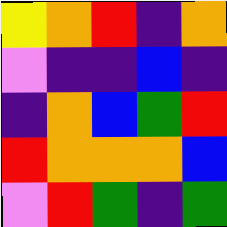[["yellow", "orange", "red", "indigo", "orange"], ["violet", "indigo", "indigo", "blue", "indigo"], ["indigo", "orange", "blue", "green", "red"], ["red", "orange", "orange", "orange", "blue"], ["violet", "red", "green", "indigo", "green"]]